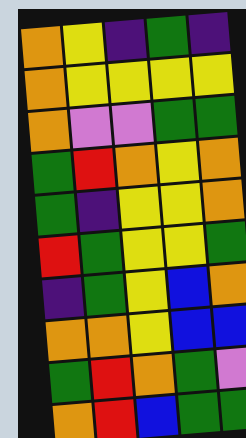[["orange", "yellow", "indigo", "green", "indigo"], ["orange", "yellow", "yellow", "yellow", "yellow"], ["orange", "violet", "violet", "green", "green"], ["green", "red", "orange", "yellow", "orange"], ["green", "indigo", "yellow", "yellow", "orange"], ["red", "green", "yellow", "yellow", "green"], ["indigo", "green", "yellow", "blue", "orange"], ["orange", "orange", "yellow", "blue", "blue"], ["green", "red", "orange", "green", "violet"], ["orange", "red", "blue", "green", "green"]]